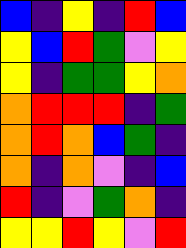[["blue", "indigo", "yellow", "indigo", "red", "blue"], ["yellow", "blue", "red", "green", "violet", "yellow"], ["yellow", "indigo", "green", "green", "yellow", "orange"], ["orange", "red", "red", "red", "indigo", "green"], ["orange", "red", "orange", "blue", "green", "indigo"], ["orange", "indigo", "orange", "violet", "indigo", "blue"], ["red", "indigo", "violet", "green", "orange", "indigo"], ["yellow", "yellow", "red", "yellow", "violet", "red"]]